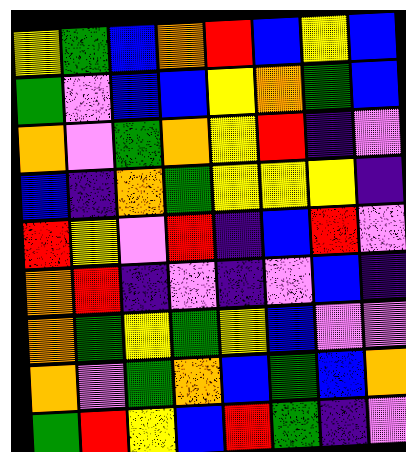[["yellow", "green", "blue", "orange", "red", "blue", "yellow", "blue"], ["green", "violet", "blue", "blue", "yellow", "orange", "green", "blue"], ["orange", "violet", "green", "orange", "yellow", "red", "indigo", "violet"], ["blue", "indigo", "orange", "green", "yellow", "yellow", "yellow", "indigo"], ["red", "yellow", "violet", "red", "indigo", "blue", "red", "violet"], ["orange", "red", "indigo", "violet", "indigo", "violet", "blue", "indigo"], ["orange", "green", "yellow", "green", "yellow", "blue", "violet", "violet"], ["orange", "violet", "green", "orange", "blue", "green", "blue", "orange"], ["green", "red", "yellow", "blue", "red", "green", "indigo", "violet"]]